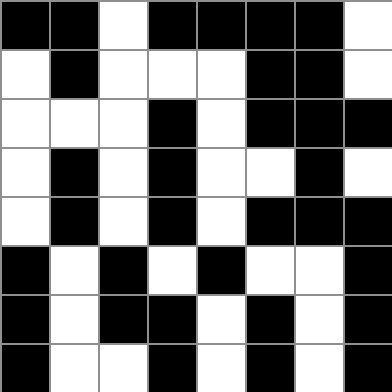[["black", "black", "white", "black", "black", "black", "black", "white"], ["white", "black", "white", "white", "white", "black", "black", "white"], ["white", "white", "white", "black", "white", "black", "black", "black"], ["white", "black", "white", "black", "white", "white", "black", "white"], ["white", "black", "white", "black", "white", "black", "black", "black"], ["black", "white", "black", "white", "black", "white", "white", "black"], ["black", "white", "black", "black", "white", "black", "white", "black"], ["black", "white", "white", "black", "white", "black", "white", "black"]]